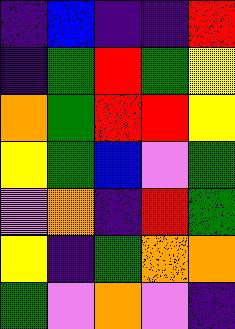[["indigo", "blue", "indigo", "indigo", "red"], ["indigo", "green", "red", "green", "yellow"], ["orange", "green", "red", "red", "yellow"], ["yellow", "green", "blue", "violet", "green"], ["violet", "orange", "indigo", "red", "green"], ["yellow", "indigo", "green", "orange", "orange"], ["green", "violet", "orange", "violet", "indigo"]]